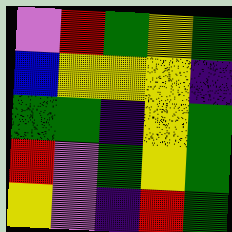[["violet", "red", "green", "yellow", "green"], ["blue", "yellow", "yellow", "yellow", "indigo"], ["green", "green", "indigo", "yellow", "green"], ["red", "violet", "green", "yellow", "green"], ["yellow", "violet", "indigo", "red", "green"]]